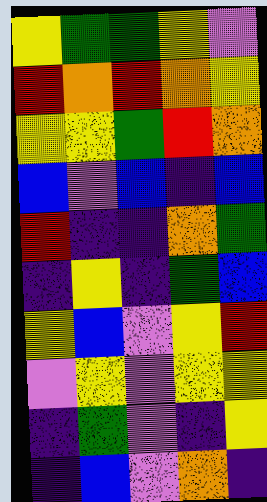[["yellow", "green", "green", "yellow", "violet"], ["red", "orange", "red", "orange", "yellow"], ["yellow", "yellow", "green", "red", "orange"], ["blue", "violet", "blue", "indigo", "blue"], ["red", "indigo", "indigo", "orange", "green"], ["indigo", "yellow", "indigo", "green", "blue"], ["yellow", "blue", "violet", "yellow", "red"], ["violet", "yellow", "violet", "yellow", "yellow"], ["indigo", "green", "violet", "indigo", "yellow"], ["indigo", "blue", "violet", "orange", "indigo"]]